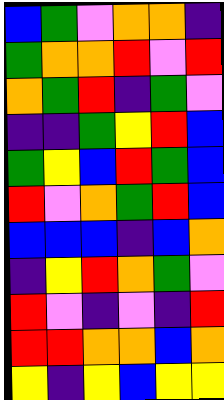[["blue", "green", "violet", "orange", "orange", "indigo"], ["green", "orange", "orange", "red", "violet", "red"], ["orange", "green", "red", "indigo", "green", "violet"], ["indigo", "indigo", "green", "yellow", "red", "blue"], ["green", "yellow", "blue", "red", "green", "blue"], ["red", "violet", "orange", "green", "red", "blue"], ["blue", "blue", "blue", "indigo", "blue", "orange"], ["indigo", "yellow", "red", "orange", "green", "violet"], ["red", "violet", "indigo", "violet", "indigo", "red"], ["red", "red", "orange", "orange", "blue", "orange"], ["yellow", "indigo", "yellow", "blue", "yellow", "yellow"]]